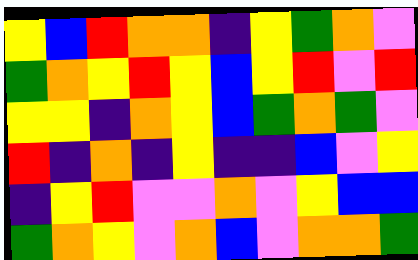[["yellow", "blue", "red", "orange", "orange", "indigo", "yellow", "green", "orange", "violet"], ["green", "orange", "yellow", "red", "yellow", "blue", "yellow", "red", "violet", "red"], ["yellow", "yellow", "indigo", "orange", "yellow", "blue", "green", "orange", "green", "violet"], ["red", "indigo", "orange", "indigo", "yellow", "indigo", "indigo", "blue", "violet", "yellow"], ["indigo", "yellow", "red", "violet", "violet", "orange", "violet", "yellow", "blue", "blue"], ["green", "orange", "yellow", "violet", "orange", "blue", "violet", "orange", "orange", "green"]]